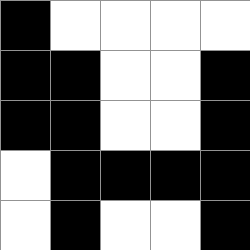[["black", "white", "white", "white", "white"], ["black", "black", "white", "white", "black"], ["black", "black", "white", "white", "black"], ["white", "black", "black", "black", "black"], ["white", "black", "white", "white", "black"]]